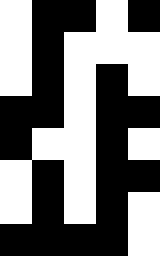[["white", "black", "black", "white", "black"], ["white", "black", "white", "white", "white"], ["white", "black", "white", "black", "white"], ["black", "black", "white", "black", "black"], ["black", "white", "white", "black", "white"], ["white", "black", "white", "black", "black"], ["white", "black", "white", "black", "white"], ["black", "black", "black", "black", "white"]]